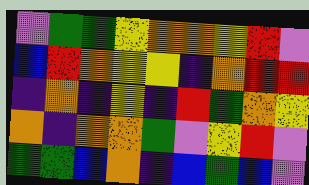[["violet", "green", "green", "yellow", "orange", "orange", "yellow", "red", "violet"], ["blue", "red", "orange", "yellow", "yellow", "indigo", "orange", "red", "red"], ["indigo", "orange", "indigo", "yellow", "indigo", "red", "green", "orange", "yellow"], ["orange", "indigo", "orange", "orange", "green", "violet", "yellow", "red", "violet"], ["green", "green", "blue", "orange", "indigo", "blue", "green", "blue", "violet"]]